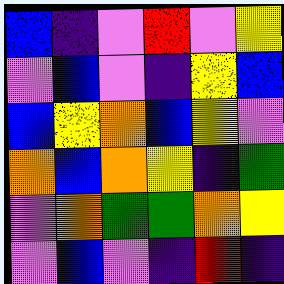[["blue", "indigo", "violet", "red", "violet", "yellow"], ["violet", "blue", "violet", "indigo", "yellow", "blue"], ["blue", "yellow", "orange", "blue", "yellow", "violet"], ["orange", "blue", "orange", "yellow", "indigo", "green"], ["violet", "orange", "green", "green", "orange", "yellow"], ["violet", "blue", "violet", "indigo", "red", "indigo"]]